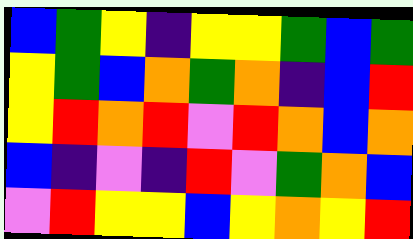[["blue", "green", "yellow", "indigo", "yellow", "yellow", "green", "blue", "green"], ["yellow", "green", "blue", "orange", "green", "orange", "indigo", "blue", "red"], ["yellow", "red", "orange", "red", "violet", "red", "orange", "blue", "orange"], ["blue", "indigo", "violet", "indigo", "red", "violet", "green", "orange", "blue"], ["violet", "red", "yellow", "yellow", "blue", "yellow", "orange", "yellow", "red"]]